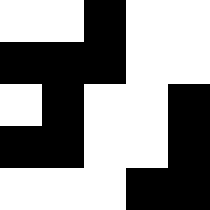[["white", "white", "black", "white", "white"], ["black", "black", "black", "white", "white"], ["white", "black", "white", "white", "black"], ["black", "black", "white", "white", "black"], ["white", "white", "white", "black", "black"]]